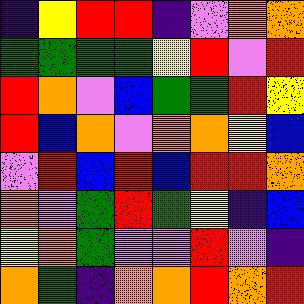[["indigo", "yellow", "red", "red", "indigo", "violet", "orange", "orange"], ["green", "green", "green", "green", "yellow", "red", "violet", "red"], ["red", "orange", "violet", "blue", "green", "green", "red", "yellow"], ["red", "blue", "orange", "violet", "orange", "orange", "yellow", "blue"], ["violet", "red", "blue", "red", "blue", "red", "red", "orange"], ["orange", "violet", "green", "red", "green", "yellow", "indigo", "blue"], ["yellow", "orange", "green", "violet", "violet", "red", "violet", "indigo"], ["orange", "green", "indigo", "orange", "orange", "red", "orange", "red"]]